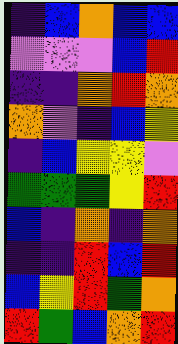[["indigo", "blue", "orange", "blue", "blue"], ["violet", "violet", "violet", "blue", "red"], ["indigo", "indigo", "orange", "red", "orange"], ["orange", "violet", "indigo", "blue", "yellow"], ["indigo", "blue", "yellow", "yellow", "violet"], ["green", "green", "green", "yellow", "red"], ["blue", "indigo", "orange", "indigo", "orange"], ["indigo", "indigo", "red", "blue", "red"], ["blue", "yellow", "red", "green", "orange"], ["red", "green", "blue", "orange", "red"]]